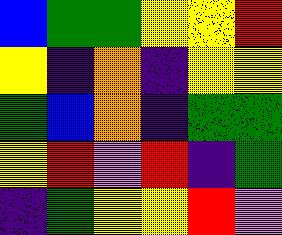[["blue", "green", "green", "yellow", "yellow", "red"], ["yellow", "indigo", "orange", "indigo", "yellow", "yellow"], ["green", "blue", "orange", "indigo", "green", "green"], ["yellow", "red", "violet", "red", "indigo", "green"], ["indigo", "green", "yellow", "yellow", "red", "violet"]]